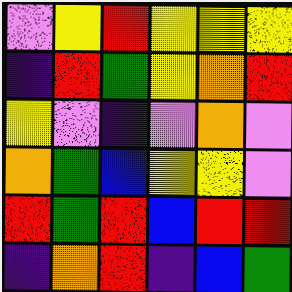[["violet", "yellow", "red", "yellow", "yellow", "yellow"], ["indigo", "red", "green", "yellow", "orange", "red"], ["yellow", "violet", "indigo", "violet", "orange", "violet"], ["orange", "green", "blue", "yellow", "yellow", "violet"], ["red", "green", "red", "blue", "red", "red"], ["indigo", "orange", "red", "indigo", "blue", "green"]]